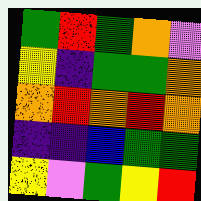[["green", "red", "green", "orange", "violet"], ["yellow", "indigo", "green", "green", "orange"], ["orange", "red", "orange", "red", "orange"], ["indigo", "indigo", "blue", "green", "green"], ["yellow", "violet", "green", "yellow", "red"]]